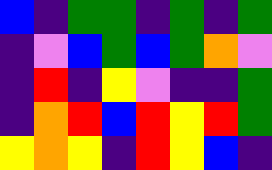[["blue", "indigo", "green", "green", "indigo", "green", "indigo", "green"], ["indigo", "violet", "blue", "green", "blue", "green", "orange", "violet"], ["indigo", "red", "indigo", "yellow", "violet", "indigo", "indigo", "green"], ["indigo", "orange", "red", "blue", "red", "yellow", "red", "green"], ["yellow", "orange", "yellow", "indigo", "red", "yellow", "blue", "indigo"]]